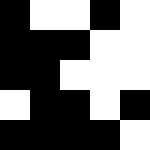[["black", "white", "white", "black", "white"], ["black", "black", "black", "white", "white"], ["black", "black", "white", "white", "white"], ["white", "black", "black", "white", "black"], ["black", "black", "black", "black", "white"]]